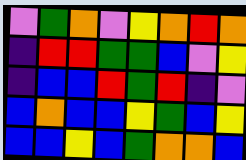[["violet", "green", "orange", "violet", "yellow", "orange", "red", "orange"], ["indigo", "red", "red", "green", "green", "blue", "violet", "yellow"], ["indigo", "blue", "blue", "red", "green", "red", "indigo", "violet"], ["blue", "orange", "blue", "blue", "yellow", "green", "blue", "yellow"], ["blue", "blue", "yellow", "blue", "green", "orange", "orange", "blue"]]